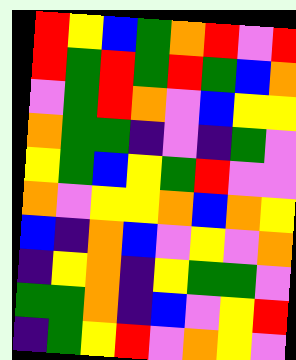[["red", "yellow", "blue", "green", "orange", "red", "violet", "red"], ["red", "green", "red", "green", "red", "green", "blue", "orange"], ["violet", "green", "red", "orange", "violet", "blue", "yellow", "yellow"], ["orange", "green", "green", "indigo", "violet", "indigo", "green", "violet"], ["yellow", "green", "blue", "yellow", "green", "red", "violet", "violet"], ["orange", "violet", "yellow", "yellow", "orange", "blue", "orange", "yellow"], ["blue", "indigo", "orange", "blue", "violet", "yellow", "violet", "orange"], ["indigo", "yellow", "orange", "indigo", "yellow", "green", "green", "violet"], ["green", "green", "orange", "indigo", "blue", "violet", "yellow", "red"], ["indigo", "green", "yellow", "red", "violet", "orange", "yellow", "violet"]]